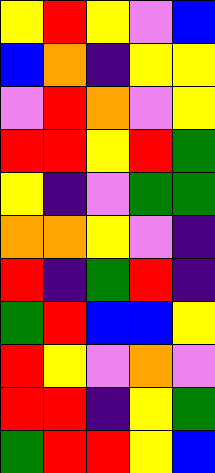[["yellow", "red", "yellow", "violet", "blue"], ["blue", "orange", "indigo", "yellow", "yellow"], ["violet", "red", "orange", "violet", "yellow"], ["red", "red", "yellow", "red", "green"], ["yellow", "indigo", "violet", "green", "green"], ["orange", "orange", "yellow", "violet", "indigo"], ["red", "indigo", "green", "red", "indigo"], ["green", "red", "blue", "blue", "yellow"], ["red", "yellow", "violet", "orange", "violet"], ["red", "red", "indigo", "yellow", "green"], ["green", "red", "red", "yellow", "blue"]]